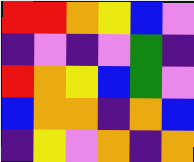[["red", "red", "orange", "yellow", "blue", "violet"], ["indigo", "violet", "indigo", "violet", "green", "indigo"], ["red", "orange", "yellow", "blue", "green", "violet"], ["blue", "orange", "orange", "indigo", "orange", "blue"], ["indigo", "yellow", "violet", "orange", "indigo", "orange"]]